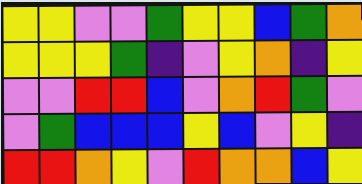[["yellow", "yellow", "violet", "violet", "green", "yellow", "yellow", "blue", "green", "orange"], ["yellow", "yellow", "yellow", "green", "indigo", "violet", "yellow", "orange", "indigo", "yellow"], ["violet", "violet", "red", "red", "blue", "violet", "orange", "red", "green", "violet"], ["violet", "green", "blue", "blue", "blue", "yellow", "blue", "violet", "yellow", "indigo"], ["red", "red", "orange", "yellow", "violet", "red", "orange", "orange", "blue", "yellow"]]